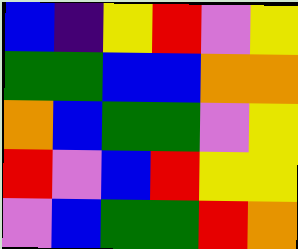[["blue", "indigo", "yellow", "red", "violet", "yellow"], ["green", "green", "blue", "blue", "orange", "orange"], ["orange", "blue", "green", "green", "violet", "yellow"], ["red", "violet", "blue", "red", "yellow", "yellow"], ["violet", "blue", "green", "green", "red", "orange"]]